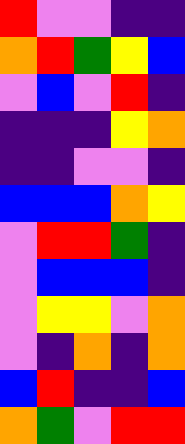[["red", "violet", "violet", "indigo", "indigo"], ["orange", "red", "green", "yellow", "blue"], ["violet", "blue", "violet", "red", "indigo"], ["indigo", "indigo", "indigo", "yellow", "orange"], ["indigo", "indigo", "violet", "violet", "indigo"], ["blue", "blue", "blue", "orange", "yellow"], ["violet", "red", "red", "green", "indigo"], ["violet", "blue", "blue", "blue", "indigo"], ["violet", "yellow", "yellow", "violet", "orange"], ["violet", "indigo", "orange", "indigo", "orange"], ["blue", "red", "indigo", "indigo", "blue"], ["orange", "green", "violet", "red", "red"]]